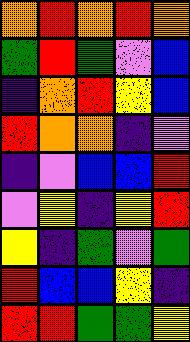[["orange", "red", "orange", "red", "orange"], ["green", "red", "green", "violet", "blue"], ["indigo", "orange", "red", "yellow", "blue"], ["red", "orange", "orange", "indigo", "violet"], ["indigo", "violet", "blue", "blue", "red"], ["violet", "yellow", "indigo", "yellow", "red"], ["yellow", "indigo", "green", "violet", "green"], ["red", "blue", "blue", "yellow", "indigo"], ["red", "red", "green", "green", "yellow"]]